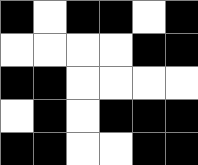[["black", "white", "black", "black", "white", "black"], ["white", "white", "white", "white", "black", "black"], ["black", "black", "white", "white", "white", "white"], ["white", "black", "white", "black", "black", "black"], ["black", "black", "white", "white", "black", "black"]]